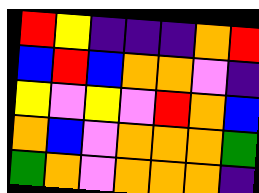[["red", "yellow", "indigo", "indigo", "indigo", "orange", "red"], ["blue", "red", "blue", "orange", "orange", "violet", "indigo"], ["yellow", "violet", "yellow", "violet", "red", "orange", "blue"], ["orange", "blue", "violet", "orange", "orange", "orange", "green"], ["green", "orange", "violet", "orange", "orange", "orange", "indigo"]]